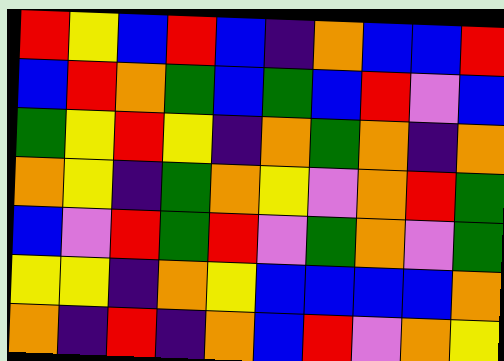[["red", "yellow", "blue", "red", "blue", "indigo", "orange", "blue", "blue", "red"], ["blue", "red", "orange", "green", "blue", "green", "blue", "red", "violet", "blue"], ["green", "yellow", "red", "yellow", "indigo", "orange", "green", "orange", "indigo", "orange"], ["orange", "yellow", "indigo", "green", "orange", "yellow", "violet", "orange", "red", "green"], ["blue", "violet", "red", "green", "red", "violet", "green", "orange", "violet", "green"], ["yellow", "yellow", "indigo", "orange", "yellow", "blue", "blue", "blue", "blue", "orange"], ["orange", "indigo", "red", "indigo", "orange", "blue", "red", "violet", "orange", "yellow"]]